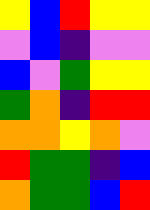[["yellow", "blue", "red", "yellow", "yellow"], ["violet", "blue", "indigo", "violet", "violet"], ["blue", "violet", "green", "yellow", "yellow"], ["green", "orange", "indigo", "red", "red"], ["orange", "orange", "yellow", "orange", "violet"], ["red", "green", "green", "indigo", "blue"], ["orange", "green", "green", "blue", "red"]]